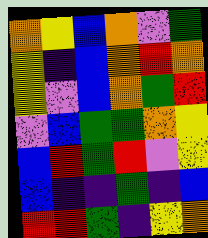[["orange", "yellow", "blue", "orange", "violet", "green"], ["yellow", "indigo", "blue", "orange", "red", "orange"], ["yellow", "violet", "blue", "orange", "green", "red"], ["violet", "blue", "green", "green", "orange", "yellow"], ["blue", "red", "green", "red", "violet", "yellow"], ["blue", "indigo", "indigo", "green", "indigo", "blue"], ["red", "red", "green", "indigo", "yellow", "orange"]]